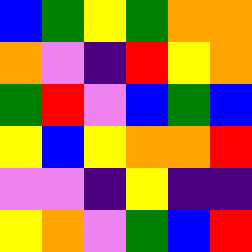[["blue", "green", "yellow", "green", "orange", "orange"], ["orange", "violet", "indigo", "red", "yellow", "orange"], ["green", "red", "violet", "blue", "green", "blue"], ["yellow", "blue", "yellow", "orange", "orange", "red"], ["violet", "violet", "indigo", "yellow", "indigo", "indigo"], ["yellow", "orange", "violet", "green", "blue", "red"]]